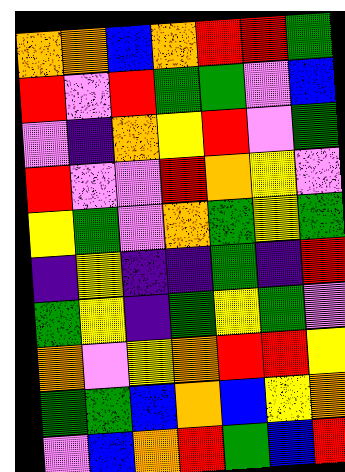[["orange", "orange", "blue", "orange", "red", "red", "green"], ["red", "violet", "red", "green", "green", "violet", "blue"], ["violet", "indigo", "orange", "yellow", "red", "violet", "green"], ["red", "violet", "violet", "red", "orange", "yellow", "violet"], ["yellow", "green", "violet", "orange", "green", "yellow", "green"], ["indigo", "yellow", "indigo", "indigo", "green", "indigo", "red"], ["green", "yellow", "indigo", "green", "yellow", "green", "violet"], ["orange", "violet", "yellow", "orange", "red", "red", "yellow"], ["green", "green", "blue", "orange", "blue", "yellow", "orange"], ["violet", "blue", "orange", "red", "green", "blue", "red"]]